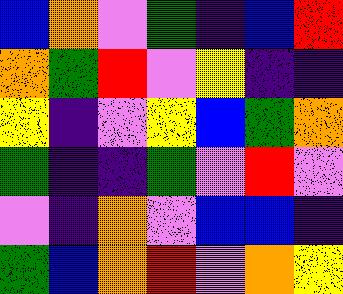[["blue", "orange", "violet", "green", "indigo", "blue", "red"], ["orange", "green", "red", "violet", "yellow", "indigo", "indigo"], ["yellow", "indigo", "violet", "yellow", "blue", "green", "orange"], ["green", "indigo", "indigo", "green", "violet", "red", "violet"], ["violet", "indigo", "orange", "violet", "blue", "blue", "indigo"], ["green", "blue", "orange", "red", "violet", "orange", "yellow"]]